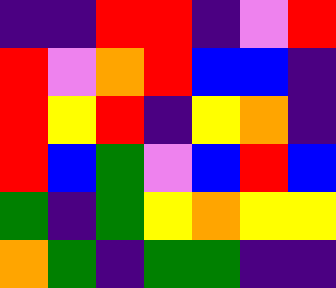[["indigo", "indigo", "red", "red", "indigo", "violet", "red"], ["red", "violet", "orange", "red", "blue", "blue", "indigo"], ["red", "yellow", "red", "indigo", "yellow", "orange", "indigo"], ["red", "blue", "green", "violet", "blue", "red", "blue"], ["green", "indigo", "green", "yellow", "orange", "yellow", "yellow"], ["orange", "green", "indigo", "green", "green", "indigo", "indigo"]]